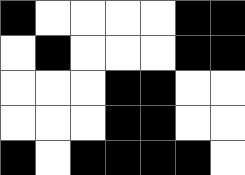[["black", "white", "white", "white", "white", "black", "black"], ["white", "black", "white", "white", "white", "black", "black"], ["white", "white", "white", "black", "black", "white", "white"], ["white", "white", "white", "black", "black", "white", "white"], ["black", "white", "black", "black", "black", "black", "white"]]